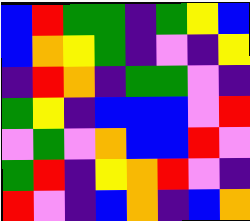[["blue", "red", "green", "green", "indigo", "green", "yellow", "blue"], ["blue", "orange", "yellow", "green", "indigo", "violet", "indigo", "yellow"], ["indigo", "red", "orange", "indigo", "green", "green", "violet", "indigo"], ["green", "yellow", "indigo", "blue", "blue", "blue", "violet", "red"], ["violet", "green", "violet", "orange", "blue", "blue", "red", "violet"], ["green", "red", "indigo", "yellow", "orange", "red", "violet", "indigo"], ["red", "violet", "indigo", "blue", "orange", "indigo", "blue", "orange"]]